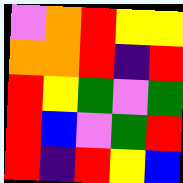[["violet", "orange", "red", "yellow", "yellow"], ["orange", "orange", "red", "indigo", "red"], ["red", "yellow", "green", "violet", "green"], ["red", "blue", "violet", "green", "red"], ["red", "indigo", "red", "yellow", "blue"]]